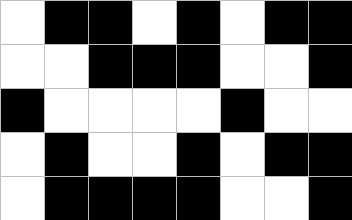[["white", "black", "black", "white", "black", "white", "black", "black"], ["white", "white", "black", "black", "black", "white", "white", "black"], ["black", "white", "white", "white", "white", "black", "white", "white"], ["white", "black", "white", "white", "black", "white", "black", "black"], ["white", "black", "black", "black", "black", "white", "white", "black"]]